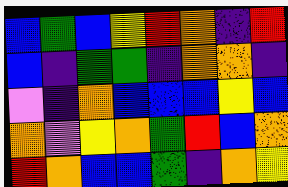[["blue", "green", "blue", "yellow", "red", "orange", "indigo", "red"], ["blue", "indigo", "green", "green", "indigo", "orange", "orange", "indigo"], ["violet", "indigo", "orange", "blue", "blue", "blue", "yellow", "blue"], ["orange", "violet", "yellow", "orange", "green", "red", "blue", "orange"], ["red", "orange", "blue", "blue", "green", "indigo", "orange", "yellow"]]